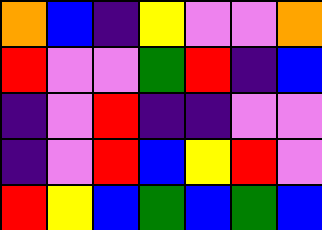[["orange", "blue", "indigo", "yellow", "violet", "violet", "orange"], ["red", "violet", "violet", "green", "red", "indigo", "blue"], ["indigo", "violet", "red", "indigo", "indigo", "violet", "violet"], ["indigo", "violet", "red", "blue", "yellow", "red", "violet"], ["red", "yellow", "blue", "green", "blue", "green", "blue"]]